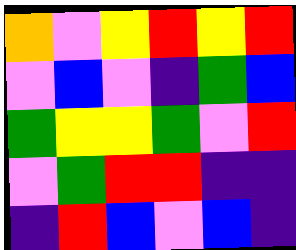[["orange", "violet", "yellow", "red", "yellow", "red"], ["violet", "blue", "violet", "indigo", "green", "blue"], ["green", "yellow", "yellow", "green", "violet", "red"], ["violet", "green", "red", "red", "indigo", "indigo"], ["indigo", "red", "blue", "violet", "blue", "indigo"]]